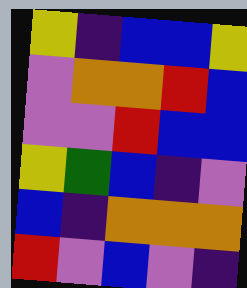[["yellow", "indigo", "blue", "blue", "yellow"], ["violet", "orange", "orange", "red", "blue"], ["violet", "violet", "red", "blue", "blue"], ["yellow", "green", "blue", "indigo", "violet"], ["blue", "indigo", "orange", "orange", "orange"], ["red", "violet", "blue", "violet", "indigo"]]